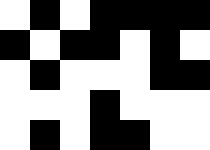[["white", "black", "white", "black", "black", "black", "black"], ["black", "white", "black", "black", "white", "black", "white"], ["white", "black", "white", "white", "white", "black", "black"], ["white", "white", "white", "black", "white", "white", "white"], ["white", "black", "white", "black", "black", "white", "white"]]